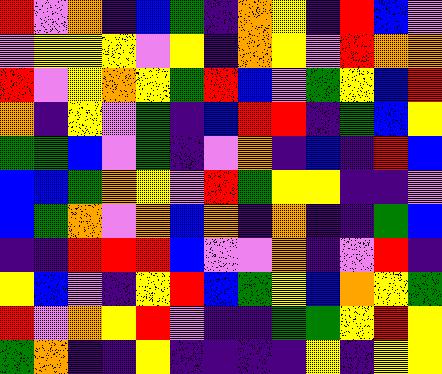[["red", "violet", "orange", "indigo", "blue", "green", "indigo", "orange", "yellow", "indigo", "red", "blue", "violet"], ["violet", "yellow", "yellow", "yellow", "violet", "yellow", "indigo", "orange", "yellow", "violet", "red", "orange", "orange"], ["red", "violet", "yellow", "orange", "yellow", "green", "red", "blue", "violet", "green", "yellow", "blue", "red"], ["orange", "indigo", "yellow", "violet", "green", "indigo", "blue", "red", "red", "indigo", "green", "blue", "yellow"], ["green", "green", "blue", "violet", "green", "indigo", "violet", "orange", "indigo", "blue", "indigo", "red", "blue"], ["blue", "blue", "green", "orange", "yellow", "violet", "red", "green", "yellow", "yellow", "indigo", "indigo", "violet"], ["blue", "green", "orange", "violet", "orange", "blue", "orange", "indigo", "orange", "indigo", "indigo", "green", "blue"], ["indigo", "indigo", "red", "red", "red", "blue", "violet", "violet", "orange", "indigo", "violet", "red", "indigo"], ["yellow", "blue", "violet", "indigo", "yellow", "red", "blue", "green", "yellow", "blue", "orange", "yellow", "green"], ["red", "violet", "orange", "yellow", "red", "violet", "indigo", "indigo", "green", "green", "yellow", "red", "yellow"], ["green", "orange", "indigo", "indigo", "yellow", "indigo", "indigo", "indigo", "indigo", "yellow", "indigo", "yellow", "yellow"]]